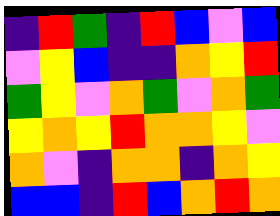[["indigo", "red", "green", "indigo", "red", "blue", "violet", "blue"], ["violet", "yellow", "blue", "indigo", "indigo", "orange", "yellow", "red"], ["green", "yellow", "violet", "orange", "green", "violet", "orange", "green"], ["yellow", "orange", "yellow", "red", "orange", "orange", "yellow", "violet"], ["orange", "violet", "indigo", "orange", "orange", "indigo", "orange", "yellow"], ["blue", "blue", "indigo", "red", "blue", "orange", "red", "orange"]]